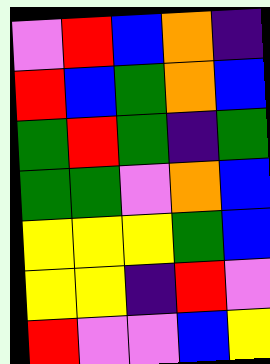[["violet", "red", "blue", "orange", "indigo"], ["red", "blue", "green", "orange", "blue"], ["green", "red", "green", "indigo", "green"], ["green", "green", "violet", "orange", "blue"], ["yellow", "yellow", "yellow", "green", "blue"], ["yellow", "yellow", "indigo", "red", "violet"], ["red", "violet", "violet", "blue", "yellow"]]